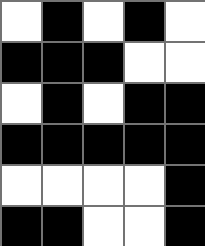[["white", "black", "white", "black", "white"], ["black", "black", "black", "white", "white"], ["white", "black", "white", "black", "black"], ["black", "black", "black", "black", "black"], ["white", "white", "white", "white", "black"], ["black", "black", "white", "white", "black"]]